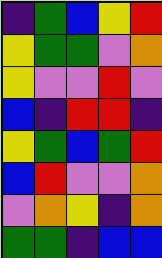[["indigo", "green", "blue", "yellow", "red"], ["yellow", "green", "green", "violet", "orange"], ["yellow", "violet", "violet", "red", "violet"], ["blue", "indigo", "red", "red", "indigo"], ["yellow", "green", "blue", "green", "red"], ["blue", "red", "violet", "violet", "orange"], ["violet", "orange", "yellow", "indigo", "orange"], ["green", "green", "indigo", "blue", "blue"]]